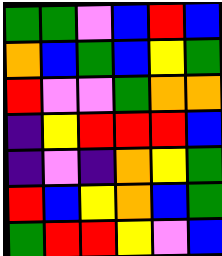[["green", "green", "violet", "blue", "red", "blue"], ["orange", "blue", "green", "blue", "yellow", "green"], ["red", "violet", "violet", "green", "orange", "orange"], ["indigo", "yellow", "red", "red", "red", "blue"], ["indigo", "violet", "indigo", "orange", "yellow", "green"], ["red", "blue", "yellow", "orange", "blue", "green"], ["green", "red", "red", "yellow", "violet", "blue"]]